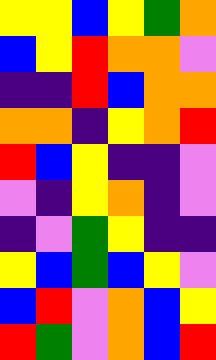[["yellow", "yellow", "blue", "yellow", "green", "orange"], ["blue", "yellow", "red", "orange", "orange", "violet"], ["indigo", "indigo", "red", "blue", "orange", "orange"], ["orange", "orange", "indigo", "yellow", "orange", "red"], ["red", "blue", "yellow", "indigo", "indigo", "violet"], ["violet", "indigo", "yellow", "orange", "indigo", "violet"], ["indigo", "violet", "green", "yellow", "indigo", "indigo"], ["yellow", "blue", "green", "blue", "yellow", "violet"], ["blue", "red", "violet", "orange", "blue", "yellow"], ["red", "green", "violet", "orange", "blue", "red"]]